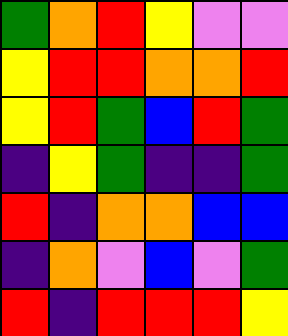[["green", "orange", "red", "yellow", "violet", "violet"], ["yellow", "red", "red", "orange", "orange", "red"], ["yellow", "red", "green", "blue", "red", "green"], ["indigo", "yellow", "green", "indigo", "indigo", "green"], ["red", "indigo", "orange", "orange", "blue", "blue"], ["indigo", "orange", "violet", "blue", "violet", "green"], ["red", "indigo", "red", "red", "red", "yellow"]]